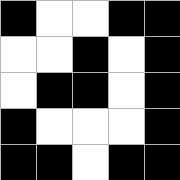[["black", "white", "white", "black", "black"], ["white", "white", "black", "white", "black"], ["white", "black", "black", "white", "black"], ["black", "white", "white", "white", "black"], ["black", "black", "white", "black", "black"]]